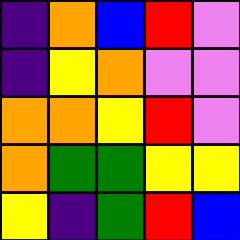[["indigo", "orange", "blue", "red", "violet"], ["indigo", "yellow", "orange", "violet", "violet"], ["orange", "orange", "yellow", "red", "violet"], ["orange", "green", "green", "yellow", "yellow"], ["yellow", "indigo", "green", "red", "blue"]]